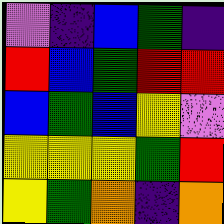[["violet", "indigo", "blue", "green", "indigo"], ["red", "blue", "green", "red", "red"], ["blue", "green", "blue", "yellow", "violet"], ["yellow", "yellow", "yellow", "green", "red"], ["yellow", "green", "orange", "indigo", "orange"]]